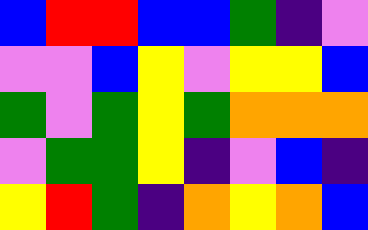[["blue", "red", "red", "blue", "blue", "green", "indigo", "violet"], ["violet", "violet", "blue", "yellow", "violet", "yellow", "yellow", "blue"], ["green", "violet", "green", "yellow", "green", "orange", "orange", "orange"], ["violet", "green", "green", "yellow", "indigo", "violet", "blue", "indigo"], ["yellow", "red", "green", "indigo", "orange", "yellow", "orange", "blue"]]